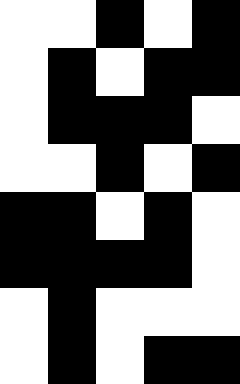[["white", "white", "black", "white", "black"], ["white", "black", "white", "black", "black"], ["white", "black", "black", "black", "white"], ["white", "white", "black", "white", "black"], ["black", "black", "white", "black", "white"], ["black", "black", "black", "black", "white"], ["white", "black", "white", "white", "white"], ["white", "black", "white", "black", "black"]]